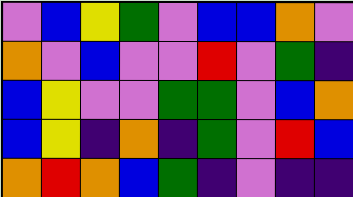[["violet", "blue", "yellow", "green", "violet", "blue", "blue", "orange", "violet"], ["orange", "violet", "blue", "violet", "violet", "red", "violet", "green", "indigo"], ["blue", "yellow", "violet", "violet", "green", "green", "violet", "blue", "orange"], ["blue", "yellow", "indigo", "orange", "indigo", "green", "violet", "red", "blue"], ["orange", "red", "orange", "blue", "green", "indigo", "violet", "indigo", "indigo"]]